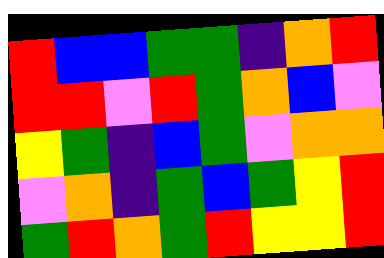[["red", "blue", "blue", "green", "green", "indigo", "orange", "red"], ["red", "red", "violet", "red", "green", "orange", "blue", "violet"], ["yellow", "green", "indigo", "blue", "green", "violet", "orange", "orange"], ["violet", "orange", "indigo", "green", "blue", "green", "yellow", "red"], ["green", "red", "orange", "green", "red", "yellow", "yellow", "red"]]